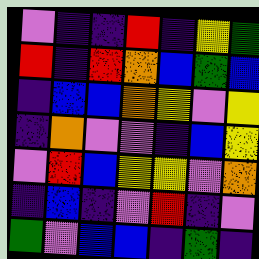[["violet", "indigo", "indigo", "red", "indigo", "yellow", "green"], ["red", "indigo", "red", "orange", "blue", "green", "blue"], ["indigo", "blue", "blue", "orange", "yellow", "violet", "yellow"], ["indigo", "orange", "violet", "violet", "indigo", "blue", "yellow"], ["violet", "red", "blue", "yellow", "yellow", "violet", "orange"], ["indigo", "blue", "indigo", "violet", "red", "indigo", "violet"], ["green", "violet", "blue", "blue", "indigo", "green", "indigo"]]